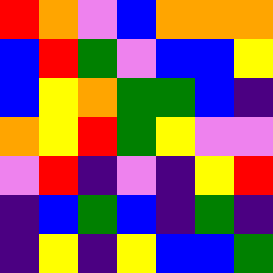[["red", "orange", "violet", "blue", "orange", "orange", "orange"], ["blue", "red", "green", "violet", "blue", "blue", "yellow"], ["blue", "yellow", "orange", "green", "green", "blue", "indigo"], ["orange", "yellow", "red", "green", "yellow", "violet", "violet"], ["violet", "red", "indigo", "violet", "indigo", "yellow", "red"], ["indigo", "blue", "green", "blue", "indigo", "green", "indigo"], ["indigo", "yellow", "indigo", "yellow", "blue", "blue", "green"]]